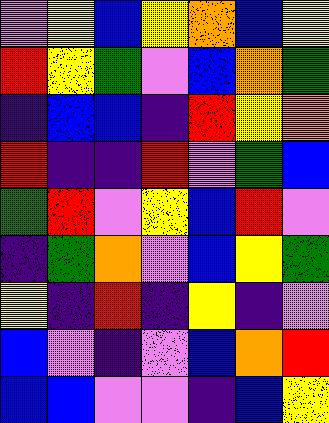[["violet", "yellow", "blue", "yellow", "orange", "blue", "yellow"], ["red", "yellow", "green", "violet", "blue", "orange", "green"], ["indigo", "blue", "blue", "indigo", "red", "yellow", "orange"], ["red", "indigo", "indigo", "red", "violet", "green", "blue"], ["green", "red", "violet", "yellow", "blue", "red", "violet"], ["indigo", "green", "orange", "violet", "blue", "yellow", "green"], ["yellow", "indigo", "red", "indigo", "yellow", "indigo", "violet"], ["blue", "violet", "indigo", "violet", "blue", "orange", "red"], ["blue", "blue", "violet", "violet", "indigo", "blue", "yellow"]]